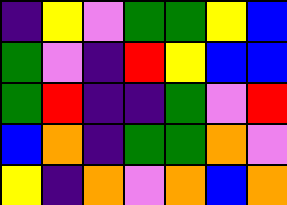[["indigo", "yellow", "violet", "green", "green", "yellow", "blue"], ["green", "violet", "indigo", "red", "yellow", "blue", "blue"], ["green", "red", "indigo", "indigo", "green", "violet", "red"], ["blue", "orange", "indigo", "green", "green", "orange", "violet"], ["yellow", "indigo", "orange", "violet", "orange", "blue", "orange"]]